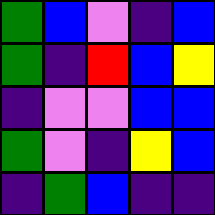[["green", "blue", "violet", "indigo", "blue"], ["green", "indigo", "red", "blue", "yellow"], ["indigo", "violet", "violet", "blue", "blue"], ["green", "violet", "indigo", "yellow", "blue"], ["indigo", "green", "blue", "indigo", "indigo"]]